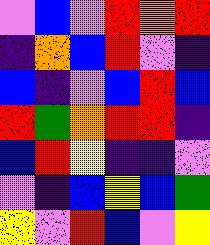[["violet", "blue", "violet", "red", "orange", "red"], ["indigo", "orange", "blue", "red", "violet", "indigo"], ["blue", "indigo", "violet", "blue", "red", "blue"], ["red", "green", "orange", "red", "red", "indigo"], ["blue", "red", "yellow", "indigo", "indigo", "violet"], ["violet", "indigo", "blue", "yellow", "blue", "green"], ["yellow", "violet", "red", "blue", "violet", "yellow"]]